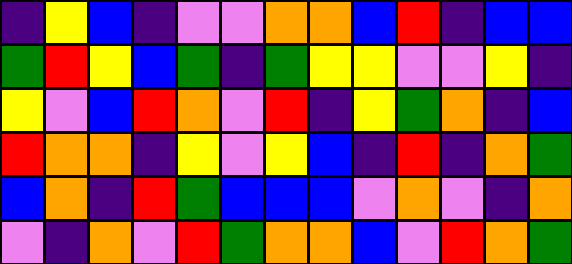[["indigo", "yellow", "blue", "indigo", "violet", "violet", "orange", "orange", "blue", "red", "indigo", "blue", "blue"], ["green", "red", "yellow", "blue", "green", "indigo", "green", "yellow", "yellow", "violet", "violet", "yellow", "indigo"], ["yellow", "violet", "blue", "red", "orange", "violet", "red", "indigo", "yellow", "green", "orange", "indigo", "blue"], ["red", "orange", "orange", "indigo", "yellow", "violet", "yellow", "blue", "indigo", "red", "indigo", "orange", "green"], ["blue", "orange", "indigo", "red", "green", "blue", "blue", "blue", "violet", "orange", "violet", "indigo", "orange"], ["violet", "indigo", "orange", "violet", "red", "green", "orange", "orange", "blue", "violet", "red", "orange", "green"]]